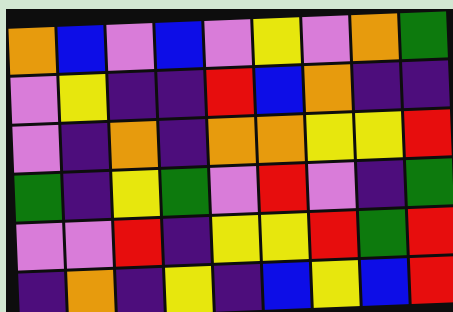[["orange", "blue", "violet", "blue", "violet", "yellow", "violet", "orange", "green"], ["violet", "yellow", "indigo", "indigo", "red", "blue", "orange", "indigo", "indigo"], ["violet", "indigo", "orange", "indigo", "orange", "orange", "yellow", "yellow", "red"], ["green", "indigo", "yellow", "green", "violet", "red", "violet", "indigo", "green"], ["violet", "violet", "red", "indigo", "yellow", "yellow", "red", "green", "red"], ["indigo", "orange", "indigo", "yellow", "indigo", "blue", "yellow", "blue", "red"]]